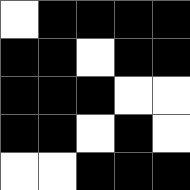[["white", "black", "black", "black", "black"], ["black", "black", "white", "black", "black"], ["black", "black", "black", "white", "white"], ["black", "black", "white", "black", "white"], ["white", "white", "black", "black", "black"]]